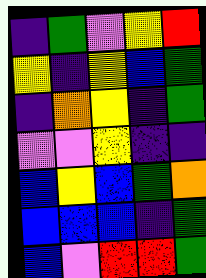[["indigo", "green", "violet", "yellow", "red"], ["yellow", "indigo", "yellow", "blue", "green"], ["indigo", "orange", "yellow", "indigo", "green"], ["violet", "violet", "yellow", "indigo", "indigo"], ["blue", "yellow", "blue", "green", "orange"], ["blue", "blue", "blue", "indigo", "green"], ["blue", "violet", "red", "red", "green"]]